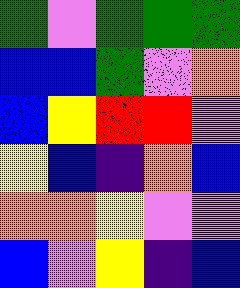[["green", "violet", "green", "green", "green"], ["blue", "blue", "green", "violet", "orange"], ["blue", "yellow", "red", "red", "violet"], ["yellow", "blue", "indigo", "orange", "blue"], ["orange", "orange", "yellow", "violet", "violet"], ["blue", "violet", "yellow", "indigo", "blue"]]